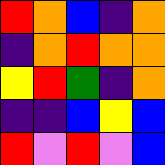[["red", "orange", "blue", "indigo", "orange"], ["indigo", "orange", "red", "orange", "orange"], ["yellow", "red", "green", "indigo", "orange"], ["indigo", "indigo", "blue", "yellow", "blue"], ["red", "violet", "red", "violet", "blue"]]